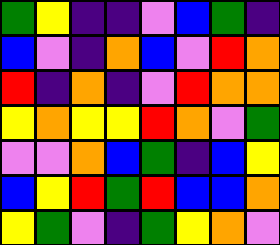[["green", "yellow", "indigo", "indigo", "violet", "blue", "green", "indigo"], ["blue", "violet", "indigo", "orange", "blue", "violet", "red", "orange"], ["red", "indigo", "orange", "indigo", "violet", "red", "orange", "orange"], ["yellow", "orange", "yellow", "yellow", "red", "orange", "violet", "green"], ["violet", "violet", "orange", "blue", "green", "indigo", "blue", "yellow"], ["blue", "yellow", "red", "green", "red", "blue", "blue", "orange"], ["yellow", "green", "violet", "indigo", "green", "yellow", "orange", "violet"]]